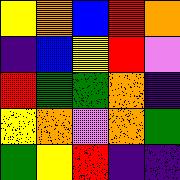[["yellow", "orange", "blue", "red", "orange"], ["indigo", "blue", "yellow", "red", "violet"], ["red", "green", "green", "orange", "indigo"], ["yellow", "orange", "violet", "orange", "green"], ["green", "yellow", "red", "indigo", "indigo"]]